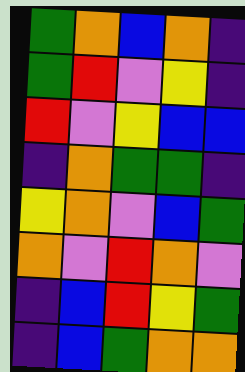[["green", "orange", "blue", "orange", "indigo"], ["green", "red", "violet", "yellow", "indigo"], ["red", "violet", "yellow", "blue", "blue"], ["indigo", "orange", "green", "green", "indigo"], ["yellow", "orange", "violet", "blue", "green"], ["orange", "violet", "red", "orange", "violet"], ["indigo", "blue", "red", "yellow", "green"], ["indigo", "blue", "green", "orange", "orange"]]